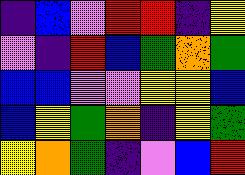[["indigo", "blue", "violet", "red", "red", "indigo", "yellow"], ["violet", "indigo", "red", "blue", "green", "orange", "green"], ["blue", "blue", "violet", "violet", "yellow", "yellow", "blue"], ["blue", "yellow", "green", "orange", "indigo", "yellow", "green"], ["yellow", "orange", "green", "indigo", "violet", "blue", "red"]]